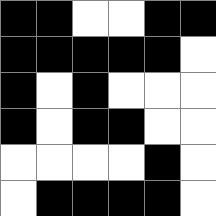[["black", "black", "white", "white", "black", "black"], ["black", "black", "black", "black", "black", "white"], ["black", "white", "black", "white", "white", "white"], ["black", "white", "black", "black", "white", "white"], ["white", "white", "white", "white", "black", "white"], ["white", "black", "black", "black", "black", "white"]]